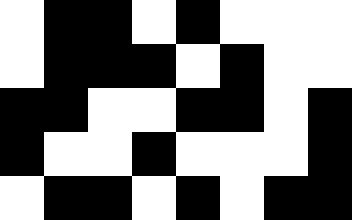[["white", "black", "black", "white", "black", "white", "white", "white"], ["white", "black", "black", "black", "white", "black", "white", "white"], ["black", "black", "white", "white", "black", "black", "white", "black"], ["black", "white", "white", "black", "white", "white", "white", "black"], ["white", "black", "black", "white", "black", "white", "black", "black"]]